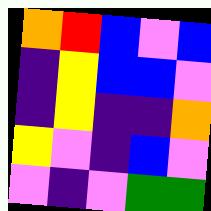[["orange", "red", "blue", "violet", "blue"], ["indigo", "yellow", "blue", "blue", "violet"], ["indigo", "yellow", "indigo", "indigo", "orange"], ["yellow", "violet", "indigo", "blue", "violet"], ["violet", "indigo", "violet", "green", "green"]]